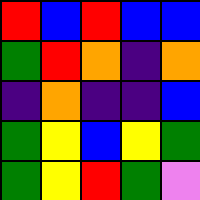[["red", "blue", "red", "blue", "blue"], ["green", "red", "orange", "indigo", "orange"], ["indigo", "orange", "indigo", "indigo", "blue"], ["green", "yellow", "blue", "yellow", "green"], ["green", "yellow", "red", "green", "violet"]]